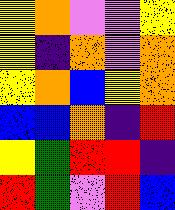[["yellow", "orange", "violet", "violet", "yellow"], ["yellow", "indigo", "orange", "violet", "orange"], ["yellow", "orange", "blue", "yellow", "orange"], ["blue", "blue", "orange", "indigo", "red"], ["yellow", "green", "red", "red", "indigo"], ["red", "green", "violet", "red", "blue"]]